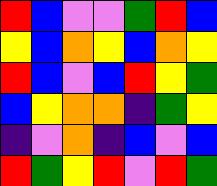[["red", "blue", "violet", "violet", "green", "red", "blue"], ["yellow", "blue", "orange", "yellow", "blue", "orange", "yellow"], ["red", "blue", "violet", "blue", "red", "yellow", "green"], ["blue", "yellow", "orange", "orange", "indigo", "green", "yellow"], ["indigo", "violet", "orange", "indigo", "blue", "violet", "blue"], ["red", "green", "yellow", "red", "violet", "red", "green"]]